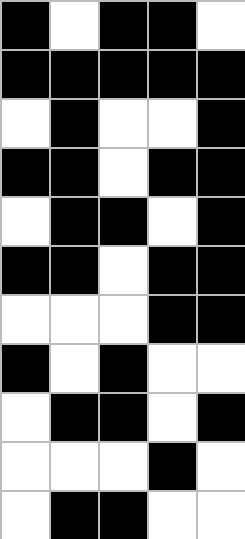[["black", "white", "black", "black", "white"], ["black", "black", "black", "black", "black"], ["white", "black", "white", "white", "black"], ["black", "black", "white", "black", "black"], ["white", "black", "black", "white", "black"], ["black", "black", "white", "black", "black"], ["white", "white", "white", "black", "black"], ["black", "white", "black", "white", "white"], ["white", "black", "black", "white", "black"], ["white", "white", "white", "black", "white"], ["white", "black", "black", "white", "white"]]